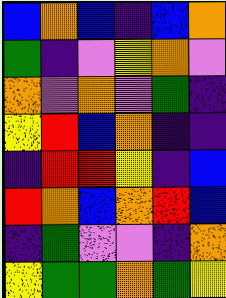[["blue", "orange", "blue", "indigo", "blue", "orange"], ["green", "indigo", "violet", "yellow", "orange", "violet"], ["orange", "violet", "orange", "violet", "green", "indigo"], ["yellow", "red", "blue", "orange", "indigo", "indigo"], ["indigo", "red", "red", "yellow", "indigo", "blue"], ["red", "orange", "blue", "orange", "red", "blue"], ["indigo", "green", "violet", "violet", "indigo", "orange"], ["yellow", "green", "green", "orange", "green", "yellow"]]